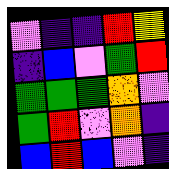[["violet", "indigo", "indigo", "red", "yellow"], ["indigo", "blue", "violet", "green", "red"], ["green", "green", "green", "orange", "violet"], ["green", "red", "violet", "orange", "indigo"], ["blue", "red", "blue", "violet", "indigo"]]